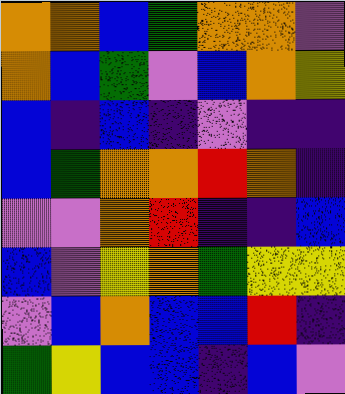[["orange", "orange", "blue", "green", "orange", "orange", "violet"], ["orange", "blue", "green", "violet", "blue", "orange", "yellow"], ["blue", "indigo", "blue", "indigo", "violet", "indigo", "indigo"], ["blue", "green", "orange", "orange", "red", "orange", "indigo"], ["violet", "violet", "orange", "red", "indigo", "indigo", "blue"], ["blue", "violet", "yellow", "orange", "green", "yellow", "yellow"], ["violet", "blue", "orange", "blue", "blue", "red", "indigo"], ["green", "yellow", "blue", "blue", "indigo", "blue", "violet"]]